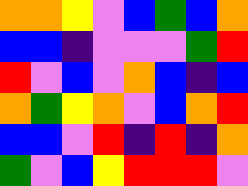[["orange", "orange", "yellow", "violet", "blue", "green", "blue", "orange"], ["blue", "blue", "indigo", "violet", "violet", "violet", "green", "red"], ["red", "violet", "blue", "violet", "orange", "blue", "indigo", "blue"], ["orange", "green", "yellow", "orange", "violet", "blue", "orange", "red"], ["blue", "blue", "violet", "red", "indigo", "red", "indigo", "orange"], ["green", "violet", "blue", "yellow", "red", "red", "red", "violet"]]